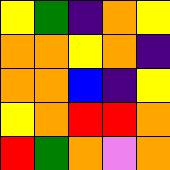[["yellow", "green", "indigo", "orange", "yellow"], ["orange", "orange", "yellow", "orange", "indigo"], ["orange", "orange", "blue", "indigo", "yellow"], ["yellow", "orange", "red", "red", "orange"], ["red", "green", "orange", "violet", "orange"]]